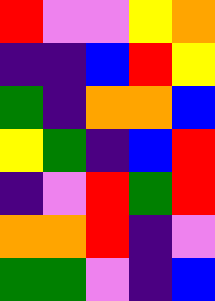[["red", "violet", "violet", "yellow", "orange"], ["indigo", "indigo", "blue", "red", "yellow"], ["green", "indigo", "orange", "orange", "blue"], ["yellow", "green", "indigo", "blue", "red"], ["indigo", "violet", "red", "green", "red"], ["orange", "orange", "red", "indigo", "violet"], ["green", "green", "violet", "indigo", "blue"]]